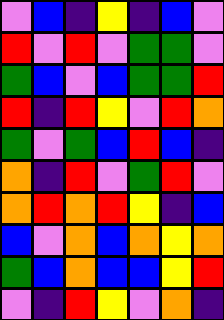[["violet", "blue", "indigo", "yellow", "indigo", "blue", "violet"], ["red", "violet", "red", "violet", "green", "green", "violet"], ["green", "blue", "violet", "blue", "green", "green", "red"], ["red", "indigo", "red", "yellow", "violet", "red", "orange"], ["green", "violet", "green", "blue", "red", "blue", "indigo"], ["orange", "indigo", "red", "violet", "green", "red", "violet"], ["orange", "red", "orange", "red", "yellow", "indigo", "blue"], ["blue", "violet", "orange", "blue", "orange", "yellow", "orange"], ["green", "blue", "orange", "blue", "blue", "yellow", "red"], ["violet", "indigo", "red", "yellow", "violet", "orange", "indigo"]]